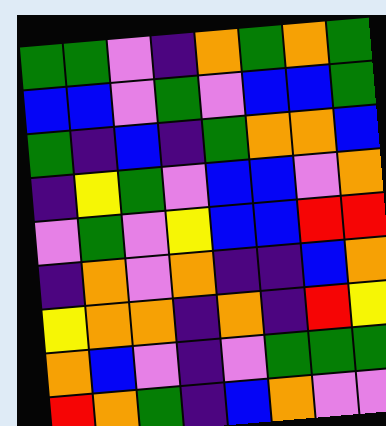[["green", "green", "violet", "indigo", "orange", "green", "orange", "green"], ["blue", "blue", "violet", "green", "violet", "blue", "blue", "green"], ["green", "indigo", "blue", "indigo", "green", "orange", "orange", "blue"], ["indigo", "yellow", "green", "violet", "blue", "blue", "violet", "orange"], ["violet", "green", "violet", "yellow", "blue", "blue", "red", "red"], ["indigo", "orange", "violet", "orange", "indigo", "indigo", "blue", "orange"], ["yellow", "orange", "orange", "indigo", "orange", "indigo", "red", "yellow"], ["orange", "blue", "violet", "indigo", "violet", "green", "green", "green"], ["red", "orange", "green", "indigo", "blue", "orange", "violet", "violet"]]